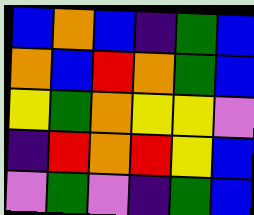[["blue", "orange", "blue", "indigo", "green", "blue"], ["orange", "blue", "red", "orange", "green", "blue"], ["yellow", "green", "orange", "yellow", "yellow", "violet"], ["indigo", "red", "orange", "red", "yellow", "blue"], ["violet", "green", "violet", "indigo", "green", "blue"]]